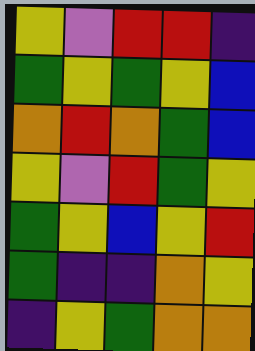[["yellow", "violet", "red", "red", "indigo"], ["green", "yellow", "green", "yellow", "blue"], ["orange", "red", "orange", "green", "blue"], ["yellow", "violet", "red", "green", "yellow"], ["green", "yellow", "blue", "yellow", "red"], ["green", "indigo", "indigo", "orange", "yellow"], ["indigo", "yellow", "green", "orange", "orange"]]